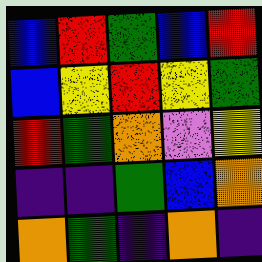[["blue", "red", "green", "blue", "red"], ["blue", "yellow", "red", "yellow", "green"], ["red", "green", "orange", "violet", "yellow"], ["indigo", "indigo", "green", "blue", "orange"], ["orange", "green", "indigo", "orange", "indigo"]]